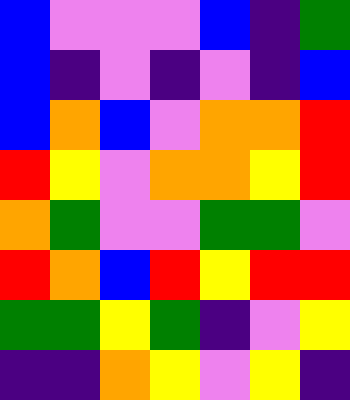[["blue", "violet", "violet", "violet", "blue", "indigo", "green"], ["blue", "indigo", "violet", "indigo", "violet", "indigo", "blue"], ["blue", "orange", "blue", "violet", "orange", "orange", "red"], ["red", "yellow", "violet", "orange", "orange", "yellow", "red"], ["orange", "green", "violet", "violet", "green", "green", "violet"], ["red", "orange", "blue", "red", "yellow", "red", "red"], ["green", "green", "yellow", "green", "indigo", "violet", "yellow"], ["indigo", "indigo", "orange", "yellow", "violet", "yellow", "indigo"]]